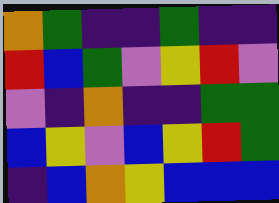[["orange", "green", "indigo", "indigo", "green", "indigo", "indigo"], ["red", "blue", "green", "violet", "yellow", "red", "violet"], ["violet", "indigo", "orange", "indigo", "indigo", "green", "green"], ["blue", "yellow", "violet", "blue", "yellow", "red", "green"], ["indigo", "blue", "orange", "yellow", "blue", "blue", "blue"]]